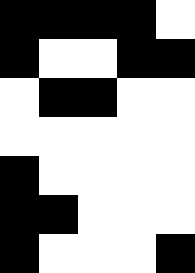[["black", "black", "black", "black", "white"], ["black", "white", "white", "black", "black"], ["white", "black", "black", "white", "white"], ["white", "white", "white", "white", "white"], ["black", "white", "white", "white", "white"], ["black", "black", "white", "white", "white"], ["black", "white", "white", "white", "black"]]